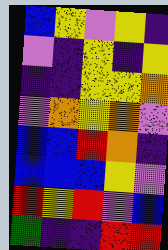[["blue", "yellow", "violet", "yellow", "indigo"], ["violet", "indigo", "yellow", "indigo", "yellow"], ["indigo", "indigo", "yellow", "yellow", "orange"], ["violet", "orange", "yellow", "orange", "violet"], ["blue", "blue", "red", "orange", "indigo"], ["blue", "blue", "blue", "yellow", "violet"], ["red", "yellow", "red", "violet", "blue"], ["green", "indigo", "indigo", "red", "red"]]